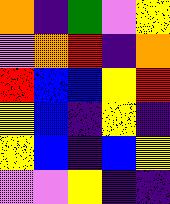[["orange", "indigo", "green", "violet", "yellow"], ["violet", "orange", "red", "indigo", "orange"], ["red", "blue", "blue", "yellow", "red"], ["yellow", "blue", "indigo", "yellow", "indigo"], ["yellow", "blue", "indigo", "blue", "yellow"], ["violet", "violet", "yellow", "indigo", "indigo"]]